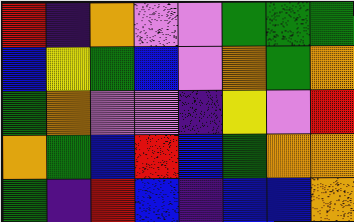[["red", "indigo", "orange", "violet", "violet", "green", "green", "green"], ["blue", "yellow", "green", "blue", "violet", "orange", "green", "orange"], ["green", "orange", "violet", "violet", "indigo", "yellow", "violet", "red"], ["orange", "green", "blue", "red", "blue", "green", "orange", "orange"], ["green", "indigo", "red", "blue", "indigo", "blue", "blue", "orange"]]